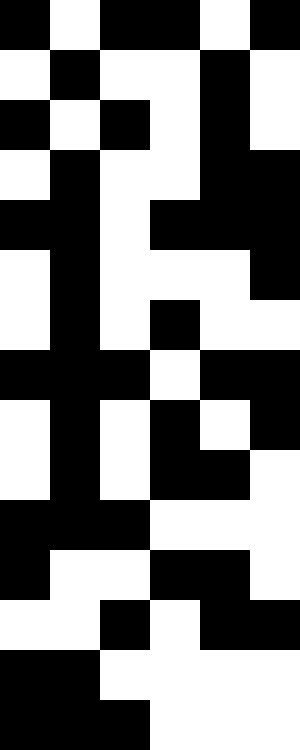[["black", "white", "black", "black", "white", "black"], ["white", "black", "white", "white", "black", "white"], ["black", "white", "black", "white", "black", "white"], ["white", "black", "white", "white", "black", "black"], ["black", "black", "white", "black", "black", "black"], ["white", "black", "white", "white", "white", "black"], ["white", "black", "white", "black", "white", "white"], ["black", "black", "black", "white", "black", "black"], ["white", "black", "white", "black", "white", "black"], ["white", "black", "white", "black", "black", "white"], ["black", "black", "black", "white", "white", "white"], ["black", "white", "white", "black", "black", "white"], ["white", "white", "black", "white", "black", "black"], ["black", "black", "white", "white", "white", "white"], ["black", "black", "black", "white", "white", "white"]]